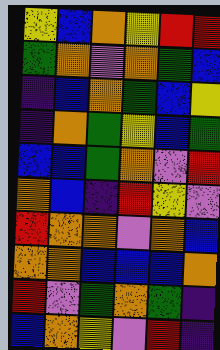[["yellow", "blue", "orange", "yellow", "red", "red"], ["green", "orange", "violet", "orange", "green", "blue"], ["indigo", "blue", "orange", "green", "blue", "yellow"], ["indigo", "orange", "green", "yellow", "blue", "green"], ["blue", "blue", "green", "orange", "violet", "red"], ["orange", "blue", "indigo", "red", "yellow", "violet"], ["red", "orange", "orange", "violet", "orange", "blue"], ["orange", "orange", "blue", "blue", "blue", "orange"], ["red", "violet", "green", "orange", "green", "indigo"], ["blue", "orange", "yellow", "violet", "red", "indigo"]]